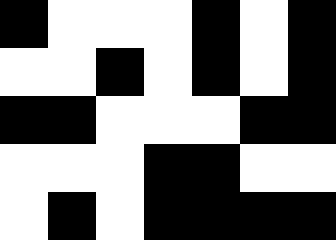[["black", "white", "white", "white", "black", "white", "black"], ["white", "white", "black", "white", "black", "white", "black"], ["black", "black", "white", "white", "white", "black", "black"], ["white", "white", "white", "black", "black", "white", "white"], ["white", "black", "white", "black", "black", "black", "black"]]